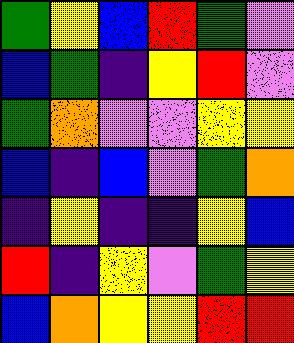[["green", "yellow", "blue", "red", "green", "violet"], ["blue", "green", "indigo", "yellow", "red", "violet"], ["green", "orange", "violet", "violet", "yellow", "yellow"], ["blue", "indigo", "blue", "violet", "green", "orange"], ["indigo", "yellow", "indigo", "indigo", "yellow", "blue"], ["red", "indigo", "yellow", "violet", "green", "yellow"], ["blue", "orange", "yellow", "yellow", "red", "red"]]